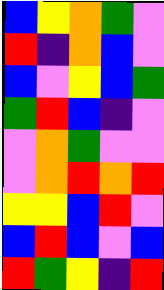[["blue", "yellow", "orange", "green", "violet"], ["red", "indigo", "orange", "blue", "violet"], ["blue", "violet", "yellow", "blue", "green"], ["green", "red", "blue", "indigo", "violet"], ["violet", "orange", "green", "violet", "violet"], ["violet", "orange", "red", "orange", "red"], ["yellow", "yellow", "blue", "red", "violet"], ["blue", "red", "blue", "violet", "blue"], ["red", "green", "yellow", "indigo", "red"]]